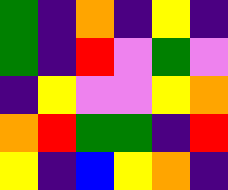[["green", "indigo", "orange", "indigo", "yellow", "indigo"], ["green", "indigo", "red", "violet", "green", "violet"], ["indigo", "yellow", "violet", "violet", "yellow", "orange"], ["orange", "red", "green", "green", "indigo", "red"], ["yellow", "indigo", "blue", "yellow", "orange", "indigo"]]